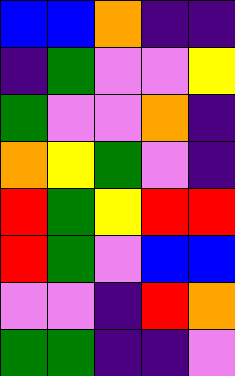[["blue", "blue", "orange", "indigo", "indigo"], ["indigo", "green", "violet", "violet", "yellow"], ["green", "violet", "violet", "orange", "indigo"], ["orange", "yellow", "green", "violet", "indigo"], ["red", "green", "yellow", "red", "red"], ["red", "green", "violet", "blue", "blue"], ["violet", "violet", "indigo", "red", "orange"], ["green", "green", "indigo", "indigo", "violet"]]